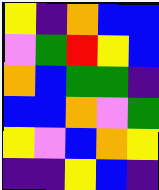[["yellow", "indigo", "orange", "blue", "blue"], ["violet", "green", "red", "yellow", "blue"], ["orange", "blue", "green", "green", "indigo"], ["blue", "blue", "orange", "violet", "green"], ["yellow", "violet", "blue", "orange", "yellow"], ["indigo", "indigo", "yellow", "blue", "indigo"]]